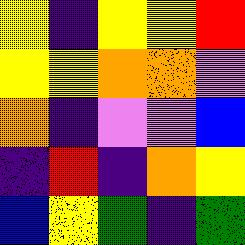[["yellow", "indigo", "yellow", "yellow", "red"], ["yellow", "yellow", "orange", "orange", "violet"], ["orange", "indigo", "violet", "violet", "blue"], ["indigo", "red", "indigo", "orange", "yellow"], ["blue", "yellow", "green", "indigo", "green"]]